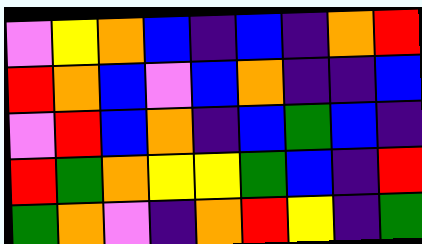[["violet", "yellow", "orange", "blue", "indigo", "blue", "indigo", "orange", "red"], ["red", "orange", "blue", "violet", "blue", "orange", "indigo", "indigo", "blue"], ["violet", "red", "blue", "orange", "indigo", "blue", "green", "blue", "indigo"], ["red", "green", "orange", "yellow", "yellow", "green", "blue", "indigo", "red"], ["green", "orange", "violet", "indigo", "orange", "red", "yellow", "indigo", "green"]]